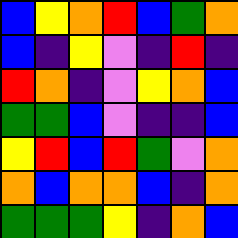[["blue", "yellow", "orange", "red", "blue", "green", "orange"], ["blue", "indigo", "yellow", "violet", "indigo", "red", "indigo"], ["red", "orange", "indigo", "violet", "yellow", "orange", "blue"], ["green", "green", "blue", "violet", "indigo", "indigo", "blue"], ["yellow", "red", "blue", "red", "green", "violet", "orange"], ["orange", "blue", "orange", "orange", "blue", "indigo", "orange"], ["green", "green", "green", "yellow", "indigo", "orange", "blue"]]